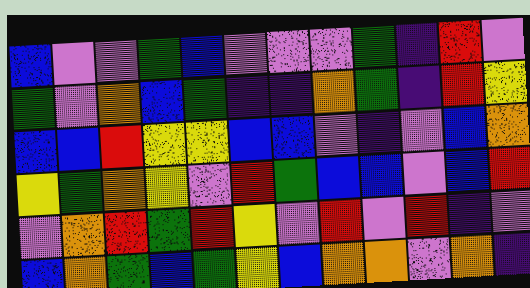[["blue", "violet", "violet", "green", "blue", "violet", "violet", "violet", "green", "indigo", "red", "violet"], ["green", "violet", "orange", "blue", "green", "indigo", "indigo", "orange", "green", "indigo", "red", "yellow"], ["blue", "blue", "red", "yellow", "yellow", "blue", "blue", "violet", "indigo", "violet", "blue", "orange"], ["yellow", "green", "orange", "yellow", "violet", "red", "green", "blue", "blue", "violet", "blue", "red"], ["violet", "orange", "red", "green", "red", "yellow", "violet", "red", "violet", "red", "indigo", "violet"], ["blue", "orange", "green", "blue", "green", "yellow", "blue", "orange", "orange", "violet", "orange", "indigo"]]